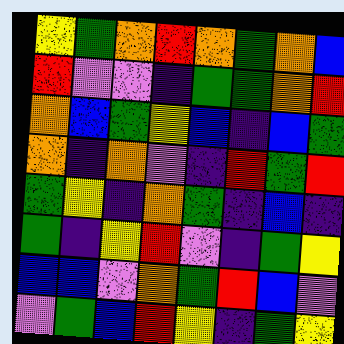[["yellow", "green", "orange", "red", "orange", "green", "orange", "blue"], ["red", "violet", "violet", "indigo", "green", "green", "orange", "red"], ["orange", "blue", "green", "yellow", "blue", "indigo", "blue", "green"], ["orange", "indigo", "orange", "violet", "indigo", "red", "green", "red"], ["green", "yellow", "indigo", "orange", "green", "indigo", "blue", "indigo"], ["green", "indigo", "yellow", "red", "violet", "indigo", "green", "yellow"], ["blue", "blue", "violet", "orange", "green", "red", "blue", "violet"], ["violet", "green", "blue", "red", "yellow", "indigo", "green", "yellow"]]